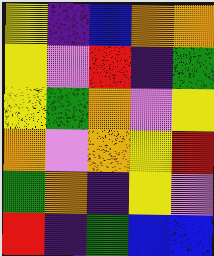[["yellow", "indigo", "blue", "orange", "orange"], ["yellow", "violet", "red", "indigo", "green"], ["yellow", "green", "orange", "violet", "yellow"], ["orange", "violet", "orange", "yellow", "red"], ["green", "orange", "indigo", "yellow", "violet"], ["red", "indigo", "green", "blue", "blue"]]